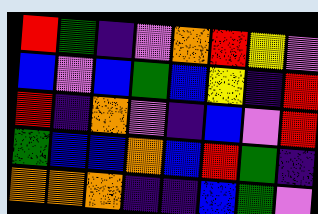[["red", "green", "indigo", "violet", "orange", "red", "yellow", "violet"], ["blue", "violet", "blue", "green", "blue", "yellow", "indigo", "red"], ["red", "indigo", "orange", "violet", "indigo", "blue", "violet", "red"], ["green", "blue", "blue", "orange", "blue", "red", "green", "indigo"], ["orange", "orange", "orange", "indigo", "indigo", "blue", "green", "violet"]]